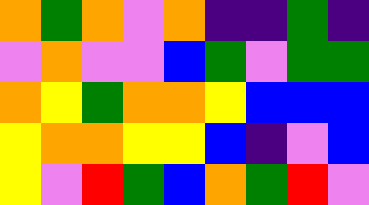[["orange", "green", "orange", "violet", "orange", "indigo", "indigo", "green", "indigo"], ["violet", "orange", "violet", "violet", "blue", "green", "violet", "green", "green"], ["orange", "yellow", "green", "orange", "orange", "yellow", "blue", "blue", "blue"], ["yellow", "orange", "orange", "yellow", "yellow", "blue", "indigo", "violet", "blue"], ["yellow", "violet", "red", "green", "blue", "orange", "green", "red", "violet"]]